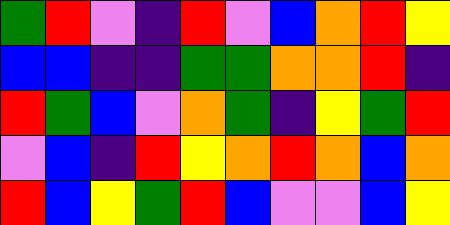[["green", "red", "violet", "indigo", "red", "violet", "blue", "orange", "red", "yellow"], ["blue", "blue", "indigo", "indigo", "green", "green", "orange", "orange", "red", "indigo"], ["red", "green", "blue", "violet", "orange", "green", "indigo", "yellow", "green", "red"], ["violet", "blue", "indigo", "red", "yellow", "orange", "red", "orange", "blue", "orange"], ["red", "blue", "yellow", "green", "red", "blue", "violet", "violet", "blue", "yellow"]]